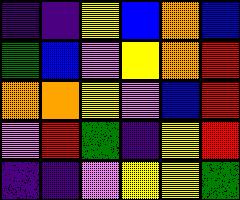[["indigo", "indigo", "yellow", "blue", "orange", "blue"], ["green", "blue", "violet", "yellow", "orange", "red"], ["orange", "orange", "yellow", "violet", "blue", "red"], ["violet", "red", "green", "indigo", "yellow", "red"], ["indigo", "indigo", "violet", "yellow", "yellow", "green"]]